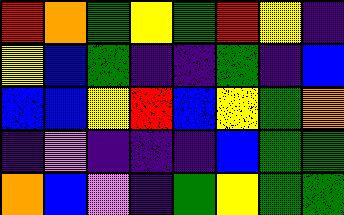[["red", "orange", "green", "yellow", "green", "red", "yellow", "indigo"], ["yellow", "blue", "green", "indigo", "indigo", "green", "indigo", "blue"], ["blue", "blue", "yellow", "red", "blue", "yellow", "green", "orange"], ["indigo", "violet", "indigo", "indigo", "indigo", "blue", "green", "green"], ["orange", "blue", "violet", "indigo", "green", "yellow", "green", "green"]]